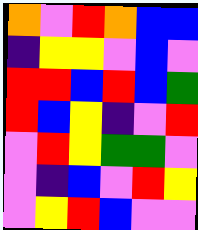[["orange", "violet", "red", "orange", "blue", "blue"], ["indigo", "yellow", "yellow", "violet", "blue", "violet"], ["red", "red", "blue", "red", "blue", "green"], ["red", "blue", "yellow", "indigo", "violet", "red"], ["violet", "red", "yellow", "green", "green", "violet"], ["violet", "indigo", "blue", "violet", "red", "yellow"], ["violet", "yellow", "red", "blue", "violet", "violet"]]